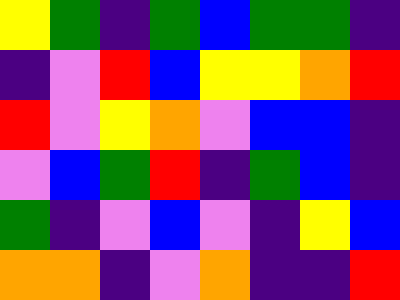[["yellow", "green", "indigo", "green", "blue", "green", "green", "indigo"], ["indigo", "violet", "red", "blue", "yellow", "yellow", "orange", "red"], ["red", "violet", "yellow", "orange", "violet", "blue", "blue", "indigo"], ["violet", "blue", "green", "red", "indigo", "green", "blue", "indigo"], ["green", "indigo", "violet", "blue", "violet", "indigo", "yellow", "blue"], ["orange", "orange", "indigo", "violet", "orange", "indigo", "indigo", "red"]]